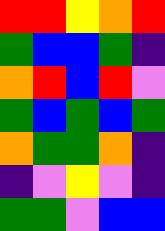[["red", "red", "yellow", "orange", "red"], ["green", "blue", "blue", "green", "indigo"], ["orange", "red", "blue", "red", "violet"], ["green", "blue", "green", "blue", "green"], ["orange", "green", "green", "orange", "indigo"], ["indigo", "violet", "yellow", "violet", "indigo"], ["green", "green", "violet", "blue", "blue"]]